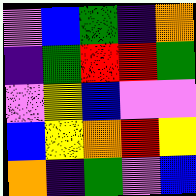[["violet", "blue", "green", "indigo", "orange"], ["indigo", "green", "red", "red", "green"], ["violet", "yellow", "blue", "violet", "violet"], ["blue", "yellow", "orange", "red", "yellow"], ["orange", "indigo", "green", "violet", "blue"]]